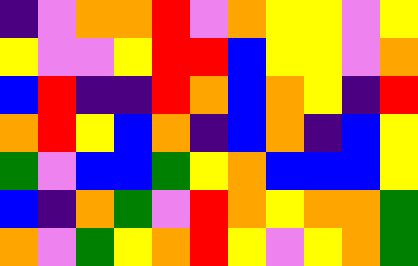[["indigo", "violet", "orange", "orange", "red", "violet", "orange", "yellow", "yellow", "violet", "yellow"], ["yellow", "violet", "violet", "yellow", "red", "red", "blue", "yellow", "yellow", "violet", "orange"], ["blue", "red", "indigo", "indigo", "red", "orange", "blue", "orange", "yellow", "indigo", "red"], ["orange", "red", "yellow", "blue", "orange", "indigo", "blue", "orange", "indigo", "blue", "yellow"], ["green", "violet", "blue", "blue", "green", "yellow", "orange", "blue", "blue", "blue", "yellow"], ["blue", "indigo", "orange", "green", "violet", "red", "orange", "yellow", "orange", "orange", "green"], ["orange", "violet", "green", "yellow", "orange", "red", "yellow", "violet", "yellow", "orange", "green"]]